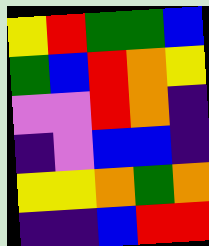[["yellow", "red", "green", "green", "blue"], ["green", "blue", "red", "orange", "yellow"], ["violet", "violet", "red", "orange", "indigo"], ["indigo", "violet", "blue", "blue", "indigo"], ["yellow", "yellow", "orange", "green", "orange"], ["indigo", "indigo", "blue", "red", "red"]]